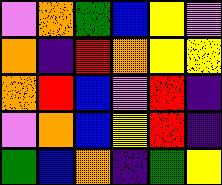[["violet", "orange", "green", "blue", "yellow", "violet"], ["orange", "indigo", "red", "orange", "yellow", "yellow"], ["orange", "red", "blue", "violet", "red", "indigo"], ["violet", "orange", "blue", "yellow", "red", "indigo"], ["green", "blue", "orange", "indigo", "green", "yellow"]]